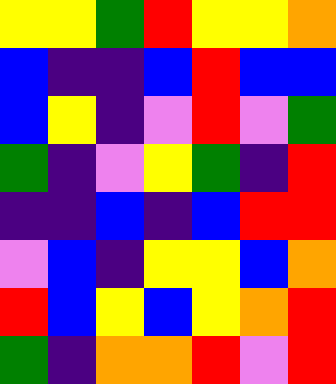[["yellow", "yellow", "green", "red", "yellow", "yellow", "orange"], ["blue", "indigo", "indigo", "blue", "red", "blue", "blue"], ["blue", "yellow", "indigo", "violet", "red", "violet", "green"], ["green", "indigo", "violet", "yellow", "green", "indigo", "red"], ["indigo", "indigo", "blue", "indigo", "blue", "red", "red"], ["violet", "blue", "indigo", "yellow", "yellow", "blue", "orange"], ["red", "blue", "yellow", "blue", "yellow", "orange", "red"], ["green", "indigo", "orange", "orange", "red", "violet", "red"]]